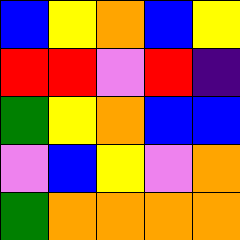[["blue", "yellow", "orange", "blue", "yellow"], ["red", "red", "violet", "red", "indigo"], ["green", "yellow", "orange", "blue", "blue"], ["violet", "blue", "yellow", "violet", "orange"], ["green", "orange", "orange", "orange", "orange"]]